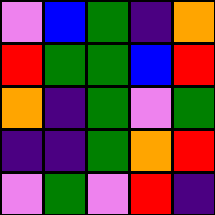[["violet", "blue", "green", "indigo", "orange"], ["red", "green", "green", "blue", "red"], ["orange", "indigo", "green", "violet", "green"], ["indigo", "indigo", "green", "orange", "red"], ["violet", "green", "violet", "red", "indigo"]]